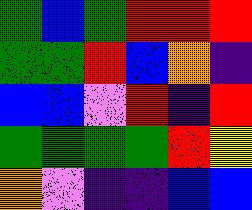[["green", "blue", "green", "red", "red", "red"], ["green", "green", "red", "blue", "orange", "indigo"], ["blue", "blue", "violet", "red", "indigo", "red"], ["green", "green", "green", "green", "red", "yellow"], ["orange", "violet", "indigo", "indigo", "blue", "blue"]]